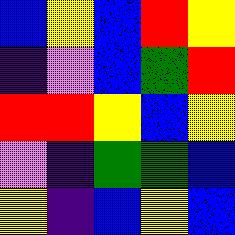[["blue", "yellow", "blue", "red", "yellow"], ["indigo", "violet", "blue", "green", "red"], ["red", "red", "yellow", "blue", "yellow"], ["violet", "indigo", "green", "green", "blue"], ["yellow", "indigo", "blue", "yellow", "blue"]]